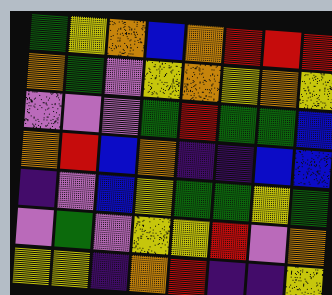[["green", "yellow", "orange", "blue", "orange", "red", "red", "red"], ["orange", "green", "violet", "yellow", "orange", "yellow", "orange", "yellow"], ["violet", "violet", "violet", "green", "red", "green", "green", "blue"], ["orange", "red", "blue", "orange", "indigo", "indigo", "blue", "blue"], ["indigo", "violet", "blue", "yellow", "green", "green", "yellow", "green"], ["violet", "green", "violet", "yellow", "yellow", "red", "violet", "orange"], ["yellow", "yellow", "indigo", "orange", "red", "indigo", "indigo", "yellow"]]